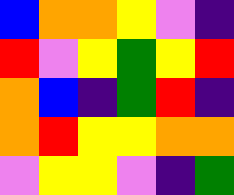[["blue", "orange", "orange", "yellow", "violet", "indigo"], ["red", "violet", "yellow", "green", "yellow", "red"], ["orange", "blue", "indigo", "green", "red", "indigo"], ["orange", "red", "yellow", "yellow", "orange", "orange"], ["violet", "yellow", "yellow", "violet", "indigo", "green"]]